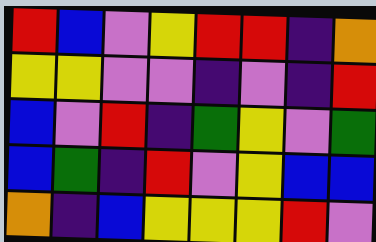[["red", "blue", "violet", "yellow", "red", "red", "indigo", "orange"], ["yellow", "yellow", "violet", "violet", "indigo", "violet", "indigo", "red"], ["blue", "violet", "red", "indigo", "green", "yellow", "violet", "green"], ["blue", "green", "indigo", "red", "violet", "yellow", "blue", "blue"], ["orange", "indigo", "blue", "yellow", "yellow", "yellow", "red", "violet"]]